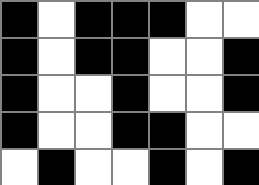[["black", "white", "black", "black", "black", "white", "white"], ["black", "white", "black", "black", "white", "white", "black"], ["black", "white", "white", "black", "white", "white", "black"], ["black", "white", "white", "black", "black", "white", "white"], ["white", "black", "white", "white", "black", "white", "black"]]